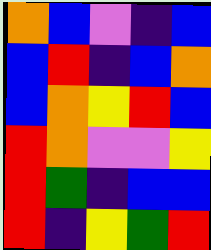[["orange", "blue", "violet", "indigo", "blue"], ["blue", "red", "indigo", "blue", "orange"], ["blue", "orange", "yellow", "red", "blue"], ["red", "orange", "violet", "violet", "yellow"], ["red", "green", "indigo", "blue", "blue"], ["red", "indigo", "yellow", "green", "red"]]